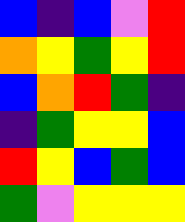[["blue", "indigo", "blue", "violet", "red"], ["orange", "yellow", "green", "yellow", "red"], ["blue", "orange", "red", "green", "indigo"], ["indigo", "green", "yellow", "yellow", "blue"], ["red", "yellow", "blue", "green", "blue"], ["green", "violet", "yellow", "yellow", "yellow"]]